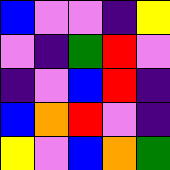[["blue", "violet", "violet", "indigo", "yellow"], ["violet", "indigo", "green", "red", "violet"], ["indigo", "violet", "blue", "red", "indigo"], ["blue", "orange", "red", "violet", "indigo"], ["yellow", "violet", "blue", "orange", "green"]]